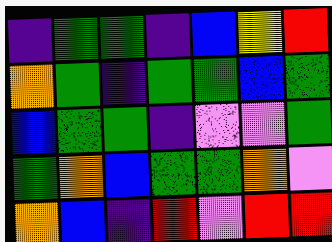[["indigo", "green", "green", "indigo", "blue", "yellow", "red"], ["orange", "green", "indigo", "green", "green", "blue", "green"], ["blue", "green", "green", "indigo", "violet", "violet", "green"], ["green", "orange", "blue", "green", "green", "orange", "violet"], ["orange", "blue", "indigo", "red", "violet", "red", "red"]]